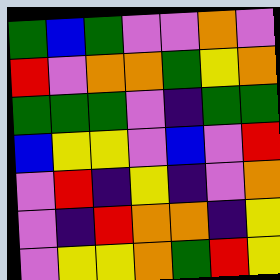[["green", "blue", "green", "violet", "violet", "orange", "violet"], ["red", "violet", "orange", "orange", "green", "yellow", "orange"], ["green", "green", "green", "violet", "indigo", "green", "green"], ["blue", "yellow", "yellow", "violet", "blue", "violet", "red"], ["violet", "red", "indigo", "yellow", "indigo", "violet", "orange"], ["violet", "indigo", "red", "orange", "orange", "indigo", "yellow"], ["violet", "yellow", "yellow", "orange", "green", "red", "yellow"]]